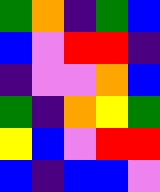[["green", "orange", "indigo", "green", "blue"], ["blue", "violet", "red", "red", "indigo"], ["indigo", "violet", "violet", "orange", "blue"], ["green", "indigo", "orange", "yellow", "green"], ["yellow", "blue", "violet", "red", "red"], ["blue", "indigo", "blue", "blue", "violet"]]